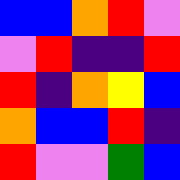[["blue", "blue", "orange", "red", "violet"], ["violet", "red", "indigo", "indigo", "red"], ["red", "indigo", "orange", "yellow", "blue"], ["orange", "blue", "blue", "red", "indigo"], ["red", "violet", "violet", "green", "blue"]]